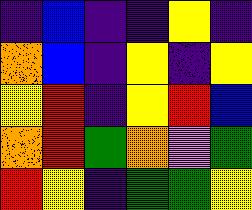[["indigo", "blue", "indigo", "indigo", "yellow", "indigo"], ["orange", "blue", "indigo", "yellow", "indigo", "yellow"], ["yellow", "red", "indigo", "yellow", "red", "blue"], ["orange", "red", "green", "orange", "violet", "green"], ["red", "yellow", "indigo", "green", "green", "yellow"]]